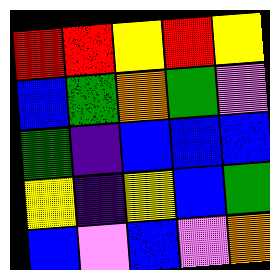[["red", "red", "yellow", "red", "yellow"], ["blue", "green", "orange", "green", "violet"], ["green", "indigo", "blue", "blue", "blue"], ["yellow", "indigo", "yellow", "blue", "green"], ["blue", "violet", "blue", "violet", "orange"]]